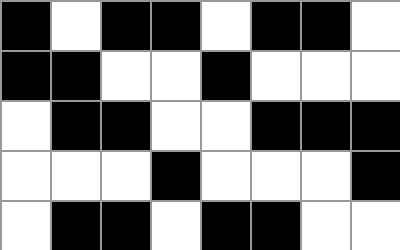[["black", "white", "black", "black", "white", "black", "black", "white"], ["black", "black", "white", "white", "black", "white", "white", "white"], ["white", "black", "black", "white", "white", "black", "black", "black"], ["white", "white", "white", "black", "white", "white", "white", "black"], ["white", "black", "black", "white", "black", "black", "white", "white"]]